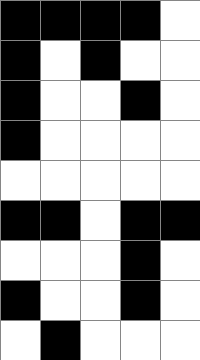[["black", "black", "black", "black", "white"], ["black", "white", "black", "white", "white"], ["black", "white", "white", "black", "white"], ["black", "white", "white", "white", "white"], ["white", "white", "white", "white", "white"], ["black", "black", "white", "black", "black"], ["white", "white", "white", "black", "white"], ["black", "white", "white", "black", "white"], ["white", "black", "white", "white", "white"]]